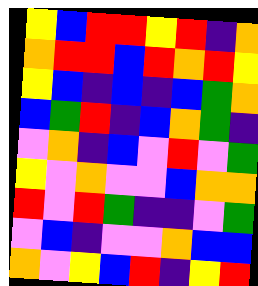[["yellow", "blue", "red", "red", "yellow", "red", "indigo", "orange"], ["orange", "red", "red", "blue", "red", "orange", "red", "yellow"], ["yellow", "blue", "indigo", "blue", "indigo", "blue", "green", "orange"], ["blue", "green", "red", "indigo", "blue", "orange", "green", "indigo"], ["violet", "orange", "indigo", "blue", "violet", "red", "violet", "green"], ["yellow", "violet", "orange", "violet", "violet", "blue", "orange", "orange"], ["red", "violet", "red", "green", "indigo", "indigo", "violet", "green"], ["violet", "blue", "indigo", "violet", "violet", "orange", "blue", "blue"], ["orange", "violet", "yellow", "blue", "red", "indigo", "yellow", "red"]]